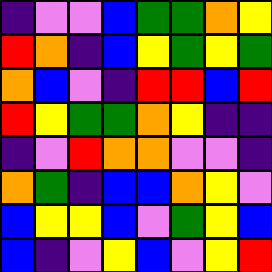[["indigo", "violet", "violet", "blue", "green", "green", "orange", "yellow"], ["red", "orange", "indigo", "blue", "yellow", "green", "yellow", "green"], ["orange", "blue", "violet", "indigo", "red", "red", "blue", "red"], ["red", "yellow", "green", "green", "orange", "yellow", "indigo", "indigo"], ["indigo", "violet", "red", "orange", "orange", "violet", "violet", "indigo"], ["orange", "green", "indigo", "blue", "blue", "orange", "yellow", "violet"], ["blue", "yellow", "yellow", "blue", "violet", "green", "yellow", "blue"], ["blue", "indigo", "violet", "yellow", "blue", "violet", "yellow", "red"]]